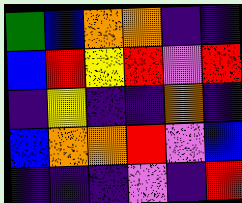[["green", "blue", "orange", "orange", "indigo", "indigo"], ["blue", "red", "yellow", "red", "violet", "red"], ["indigo", "yellow", "indigo", "indigo", "orange", "indigo"], ["blue", "orange", "orange", "red", "violet", "blue"], ["indigo", "indigo", "indigo", "violet", "indigo", "red"]]